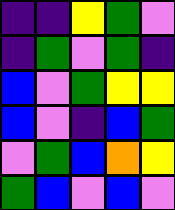[["indigo", "indigo", "yellow", "green", "violet"], ["indigo", "green", "violet", "green", "indigo"], ["blue", "violet", "green", "yellow", "yellow"], ["blue", "violet", "indigo", "blue", "green"], ["violet", "green", "blue", "orange", "yellow"], ["green", "blue", "violet", "blue", "violet"]]